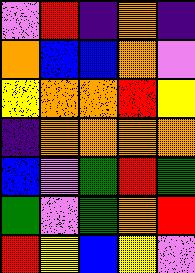[["violet", "red", "indigo", "orange", "indigo"], ["orange", "blue", "blue", "orange", "violet"], ["yellow", "orange", "orange", "red", "yellow"], ["indigo", "orange", "orange", "orange", "orange"], ["blue", "violet", "green", "red", "green"], ["green", "violet", "green", "orange", "red"], ["red", "yellow", "blue", "yellow", "violet"]]